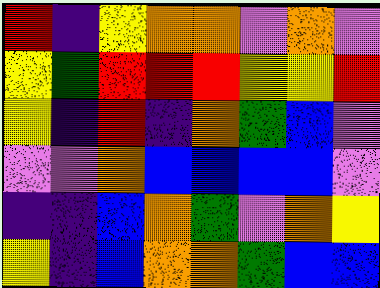[["red", "indigo", "yellow", "orange", "orange", "violet", "orange", "violet"], ["yellow", "green", "red", "red", "red", "yellow", "yellow", "red"], ["yellow", "indigo", "red", "indigo", "orange", "green", "blue", "violet"], ["violet", "violet", "orange", "blue", "blue", "blue", "blue", "violet"], ["indigo", "indigo", "blue", "orange", "green", "violet", "orange", "yellow"], ["yellow", "indigo", "blue", "orange", "orange", "green", "blue", "blue"]]